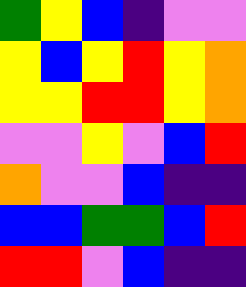[["green", "yellow", "blue", "indigo", "violet", "violet"], ["yellow", "blue", "yellow", "red", "yellow", "orange"], ["yellow", "yellow", "red", "red", "yellow", "orange"], ["violet", "violet", "yellow", "violet", "blue", "red"], ["orange", "violet", "violet", "blue", "indigo", "indigo"], ["blue", "blue", "green", "green", "blue", "red"], ["red", "red", "violet", "blue", "indigo", "indigo"]]